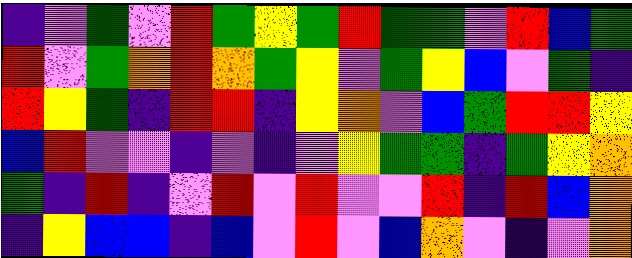[["indigo", "violet", "green", "violet", "red", "green", "yellow", "green", "red", "green", "green", "violet", "red", "blue", "green"], ["red", "violet", "green", "orange", "red", "orange", "green", "yellow", "violet", "green", "yellow", "blue", "violet", "green", "indigo"], ["red", "yellow", "green", "indigo", "red", "red", "indigo", "yellow", "orange", "violet", "blue", "green", "red", "red", "yellow"], ["blue", "red", "violet", "violet", "indigo", "violet", "indigo", "violet", "yellow", "green", "green", "indigo", "green", "yellow", "orange"], ["green", "indigo", "red", "indigo", "violet", "red", "violet", "red", "violet", "violet", "red", "indigo", "red", "blue", "orange"], ["indigo", "yellow", "blue", "blue", "indigo", "blue", "violet", "red", "violet", "blue", "orange", "violet", "indigo", "violet", "orange"]]